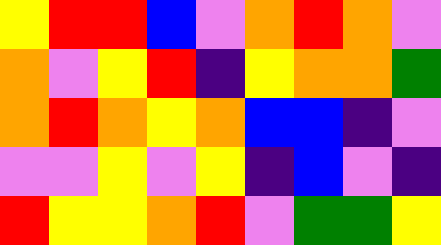[["yellow", "red", "red", "blue", "violet", "orange", "red", "orange", "violet"], ["orange", "violet", "yellow", "red", "indigo", "yellow", "orange", "orange", "green"], ["orange", "red", "orange", "yellow", "orange", "blue", "blue", "indigo", "violet"], ["violet", "violet", "yellow", "violet", "yellow", "indigo", "blue", "violet", "indigo"], ["red", "yellow", "yellow", "orange", "red", "violet", "green", "green", "yellow"]]